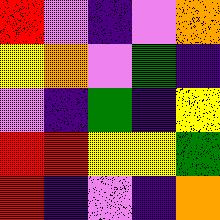[["red", "violet", "indigo", "violet", "orange"], ["yellow", "orange", "violet", "green", "indigo"], ["violet", "indigo", "green", "indigo", "yellow"], ["red", "red", "yellow", "yellow", "green"], ["red", "indigo", "violet", "indigo", "orange"]]